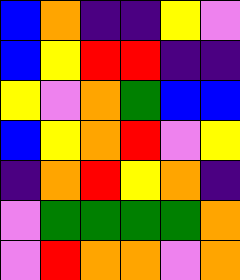[["blue", "orange", "indigo", "indigo", "yellow", "violet"], ["blue", "yellow", "red", "red", "indigo", "indigo"], ["yellow", "violet", "orange", "green", "blue", "blue"], ["blue", "yellow", "orange", "red", "violet", "yellow"], ["indigo", "orange", "red", "yellow", "orange", "indigo"], ["violet", "green", "green", "green", "green", "orange"], ["violet", "red", "orange", "orange", "violet", "orange"]]